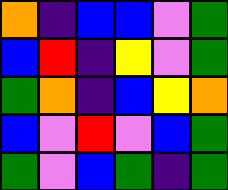[["orange", "indigo", "blue", "blue", "violet", "green"], ["blue", "red", "indigo", "yellow", "violet", "green"], ["green", "orange", "indigo", "blue", "yellow", "orange"], ["blue", "violet", "red", "violet", "blue", "green"], ["green", "violet", "blue", "green", "indigo", "green"]]